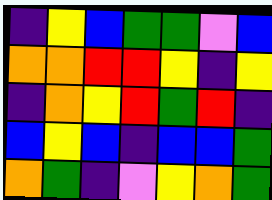[["indigo", "yellow", "blue", "green", "green", "violet", "blue"], ["orange", "orange", "red", "red", "yellow", "indigo", "yellow"], ["indigo", "orange", "yellow", "red", "green", "red", "indigo"], ["blue", "yellow", "blue", "indigo", "blue", "blue", "green"], ["orange", "green", "indigo", "violet", "yellow", "orange", "green"]]